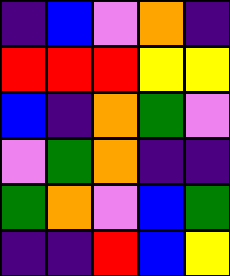[["indigo", "blue", "violet", "orange", "indigo"], ["red", "red", "red", "yellow", "yellow"], ["blue", "indigo", "orange", "green", "violet"], ["violet", "green", "orange", "indigo", "indigo"], ["green", "orange", "violet", "blue", "green"], ["indigo", "indigo", "red", "blue", "yellow"]]